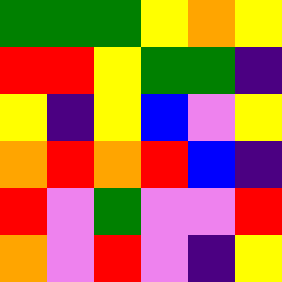[["green", "green", "green", "yellow", "orange", "yellow"], ["red", "red", "yellow", "green", "green", "indigo"], ["yellow", "indigo", "yellow", "blue", "violet", "yellow"], ["orange", "red", "orange", "red", "blue", "indigo"], ["red", "violet", "green", "violet", "violet", "red"], ["orange", "violet", "red", "violet", "indigo", "yellow"]]